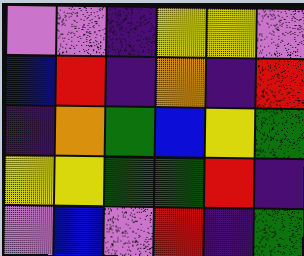[["violet", "violet", "indigo", "yellow", "yellow", "violet"], ["blue", "red", "indigo", "orange", "indigo", "red"], ["indigo", "orange", "green", "blue", "yellow", "green"], ["yellow", "yellow", "green", "green", "red", "indigo"], ["violet", "blue", "violet", "red", "indigo", "green"]]